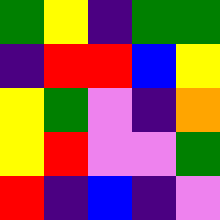[["green", "yellow", "indigo", "green", "green"], ["indigo", "red", "red", "blue", "yellow"], ["yellow", "green", "violet", "indigo", "orange"], ["yellow", "red", "violet", "violet", "green"], ["red", "indigo", "blue", "indigo", "violet"]]